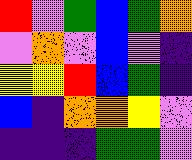[["red", "violet", "green", "blue", "green", "orange"], ["violet", "orange", "violet", "blue", "violet", "indigo"], ["yellow", "yellow", "red", "blue", "green", "indigo"], ["blue", "indigo", "orange", "orange", "yellow", "violet"], ["indigo", "indigo", "indigo", "green", "green", "violet"]]